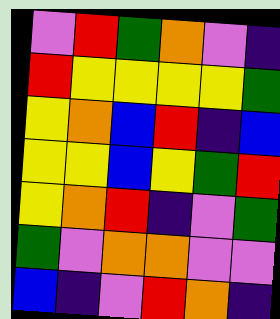[["violet", "red", "green", "orange", "violet", "indigo"], ["red", "yellow", "yellow", "yellow", "yellow", "green"], ["yellow", "orange", "blue", "red", "indigo", "blue"], ["yellow", "yellow", "blue", "yellow", "green", "red"], ["yellow", "orange", "red", "indigo", "violet", "green"], ["green", "violet", "orange", "orange", "violet", "violet"], ["blue", "indigo", "violet", "red", "orange", "indigo"]]